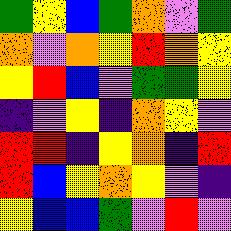[["green", "yellow", "blue", "green", "orange", "violet", "green"], ["orange", "violet", "orange", "yellow", "red", "orange", "yellow"], ["yellow", "red", "blue", "violet", "green", "green", "yellow"], ["indigo", "violet", "yellow", "indigo", "orange", "yellow", "violet"], ["red", "red", "indigo", "yellow", "orange", "indigo", "red"], ["red", "blue", "yellow", "orange", "yellow", "violet", "indigo"], ["yellow", "blue", "blue", "green", "violet", "red", "violet"]]